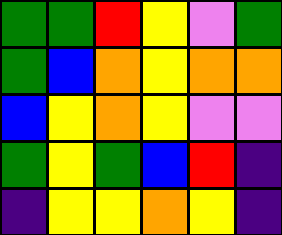[["green", "green", "red", "yellow", "violet", "green"], ["green", "blue", "orange", "yellow", "orange", "orange"], ["blue", "yellow", "orange", "yellow", "violet", "violet"], ["green", "yellow", "green", "blue", "red", "indigo"], ["indigo", "yellow", "yellow", "orange", "yellow", "indigo"]]